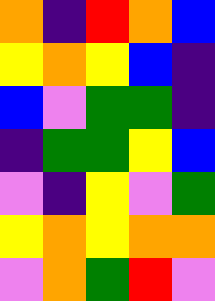[["orange", "indigo", "red", "orange", "blue"], ["yellow", "orange", "yellow", "blue", "indigo"], ["blue", "violet", "green", "green", "indigo"], ["indigo", "green", "green", "yellow", "blue"], ["violet", "indigo", "yellow", "violet", "green"], ["yellow", "orange", "yellow", "orange", "orange"], ["violet", "orange", "green", "red", "violet"]]